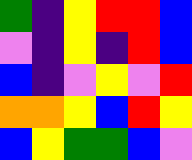[["green", "indigo", "yellow", "red", "red", "blue"], ["violet", "indigo", "yellow", "indigo", "red", "blue"], ["blue", "indigo", "violet", "yellow", "violet", "red"], ["orange", "orange", "yellow", "blue", "red", "yellow"], ["blue", "yellow", "green", "green", "blue", "violet"]]